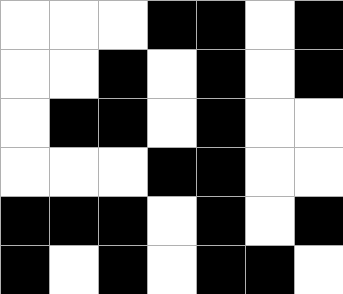[["white", "white", "white", "black", "black", "white", "black"], ["white", "white", "black", "white", "black", "white", "black"], ["white", "black", "black", "white", "black", "white", "white"], ["white", "white", "white", "black", "black", "white", "white"], ["black", "black", "black", "white", "black", "white", "black"], ["black", "white", "black", "white", "black", "black", "white"]]